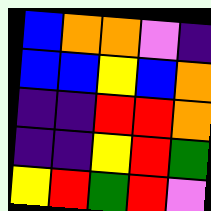[["blue", "orange", "orange", "violet", "indigo"], ["blue", "blue", "yellow", "blue", "orange"], ["indigo", "indigo", "red", "red", "orange"], ["indigo", "indigo", "yellow", "red", "green"], ["yellow", "red", "green", "red", "violet"]]